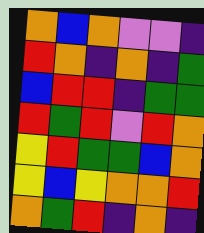[["orange", "blue", "orange", "violet", "violet", "indigo"], ["red", "orange", "indigo", "orange", "indigo", "green"], ["blue", "red", "red", "indigo", "green", "green"], ["red", "green", "red", "violet", "red", "orange"], ["yellow", "red", "green", "green", "blue", "orange"], ["yellow", "blue", "yellow", "orange", "orange", "red"], ["orange", "green", "red", "indigo", "orange", "indigo"]]